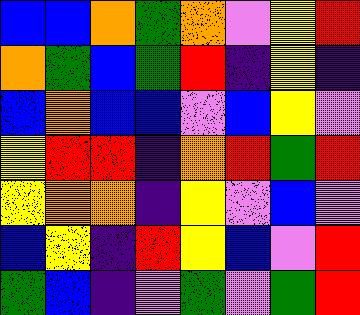[["blue", "blue", "orange", "green", "orange", "violet", "yellow", "red"], ["orange", "green", "blue", "green", "red", "indigo", "yellow", "indigo"], ["blue", "orange", "blue", "blue", "violet", "blue", "yellow", "violet"], ["yellow", "red", "red", "indigo", "orange", "red", "green", "red"], ["yellow", "orange", "orange", "indigo", "yellow", "violet", "blue", "violet"], ["blue", "yellow", "indigo", "red", "yellow", "blue", "violet", "red"], ["green", "blue", "indigo", "violet", "green", "violet", "green", "red"]]